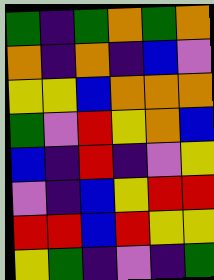[["green", "indigo", "green", "orange", "green", "orange"], ["orange", "indigo", "orange", "indigo", "blue", "violet"], ["yellow", "yellow", "blue", "orange", "orange", "orange"], ["green", "violet", "red", "yellow", "orange", "blue"], ["blue", "indigo", "red", "indigo", "violet", "yellow"], ["violet", "indigo", "blue", "yellow", "red", "red"], ["red", "red", "blue", "red", "yellow", "yellow"], ["yellow", "green", "indigo", "violet", "indigo", "green"]]